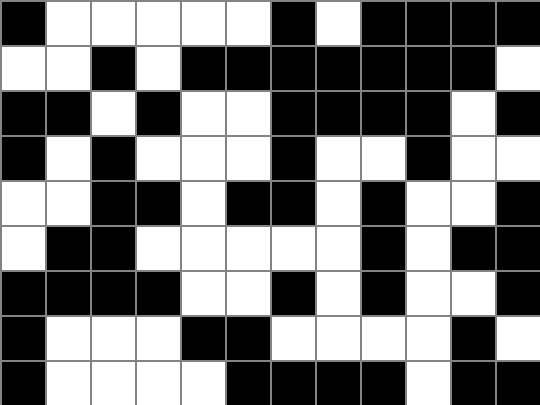[["black", "white", "white", "white", "white", "white", "black", "white", "black", "black", "black", "black"], ["white", "white", "black", "white", "black", "black", "black", "black", "black", "black", "black", "white"], ["black", "black", "white", "black", "white", "white", "black", "black", "black", "black", "white", "black"], ["black", "white", "black", "white", "white", "white", "black", "white", "white", "black", "white", "white"], ["white", "white", "black", "black", "white", "black", "black", "white", "black", "white", "white", "black"], ["white", "black", "black", "white", "white", "white", "white", "white", "black", "white", "black", "black"], ["black", "black", "black", "black", "white", "white", "black", "white", "black", "white", "white", "black"], ["black", "white", "white", "white", "black", "black", "white", "white", "white", "white", "black", "white"], ["black", "white", "white", "white", "white", "black", "black", "black", "black", "white", "black", "black"]]